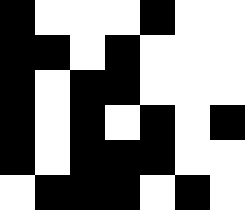[["black", "white", "white", "white", "black", "white", "white"], ["black", "black", "white", "black", "white", "white", "white"], ["black", "white", "black", "black", "white", "white", "white"], ["black", "white", "black", "white", "black", "white", "black"], ["black", "white", "black", "black", "black", "white", "white"], ["white", "black", "black", "black", "white", "black", "white"]]